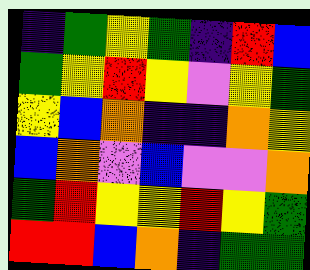[["indigo", "green", "yellow", "green", "indigo", "red", "blue"], ["green", "yellow", "red", "yellow", "violet", "yellow", "green"], ["yellow", "blue", "orange", "indigo", "indigo", "orange", "yellow"], ["blue", "orange", "violet", "blue", "violet", "violet", "orange"], ["green", "red", "yellow", "yellow", "red", "yellow", "green"], ["red", "red", "blue", "orange", "indigo", "green", "green"]]